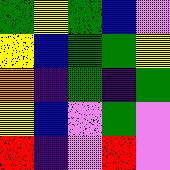[["green", "yellow", "green", "blue", "violet"], ["yellow", "blue", "green", "green", "yellow"], ["orange", "indigo", "green", "indigo", "green"], ["yellow", "blue", "violet", "green", "violet"], ["red", "indigo", "violet", "red", "violet"]]